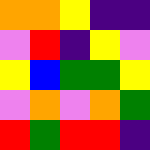[["orange", "orange", "yellow", "indigo", "indigo"], ["violet", "red", "indigo", "yellow", "violet"], ["yellow", "blue", "green", "green", "yellow"], ["violet", "orange", "violet", "orange", "green"], ["red", "green", "red", "red", "indigo"]]